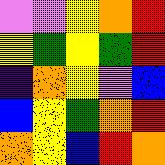[["violet", "violet", "yellow", "orange", "red"], ["yellow", "green", "yellow", "green", "red"], ["indigo", "orange", "yellow", "violet", "blue"], ["blue", "yellow", "green", "orange", "red"], ["orange", "yellow", "blue", "red", "orange"]]